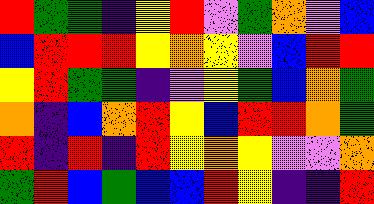[["red", "green", "green", "indigo", "yellow", "red", "violet", "green", "orange", "violet", "blue"], ["blue", "red", "red", "red", "yellow", "orange", "yellow", "violet", "blue", "red", "red"], ["yellow", "red", "green", "green", "indigo", "violet", "yellow", "green", "blue", "orange", "green"], ["orange", "indigo", "blue", "orange", "red", "yellow", "blue", "red", "red", "orange", "green"], ["red", "indigo", "red", "indigo", "red", "yellow", "orange", "yellow", "violet", "violet", "orange"], ["green", "red", "blue", "green", "blue", "blue", "red", "yellow", "indigo", "indigo", "red"]]